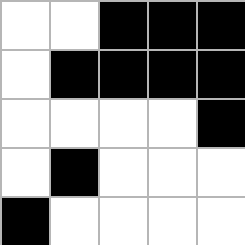[["white", "white", "black", "black", "black"], ["white", "black", "black", "black", "black"], ["white", "white", "white", "white", "black"], ["white", "black", "white", "white", "white"], ["black", "white", "white", "white", "white"]]